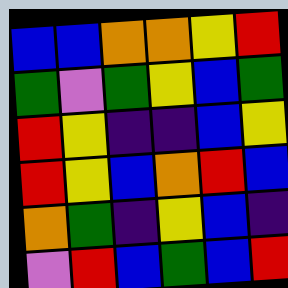[["blue", "blue", "orange", "orange", "yellow", "red"], ["green", "violet", "green", "yellow", "blue", "green"], ["red", "yellow", "indigo", "indigo", "blue", "yellow"], ["red", "yellow", "blue", "orange", "red", "blue"], ["orange", "green", "indigo", "yellow", "blue", "indigo"], ["violet", "red", "blue", "green", "blue", "red"]]